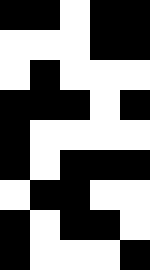[["black", "black", "white", "black", "black"], ["white", "white", "white", "black", "black"], ["white", "black", "white", "white", "white"], ["black", "black", "black", "white", "black"], ["black", "white", "white", "white", "white"], ["black", "white", "black", "black", "black"], ["white", "black", "black", "white", "white"], ["black", "white", "black", "black", "white"], ["black", "white", "white", "white", "black"]]